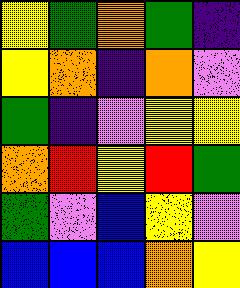[["yellow", "green", "orange", "green", "indigo"], ["yellow", "orange", "indigo", "orange", "violet"], ["green", "indigo", "violet", "yellow", "yellow"], ["orange", "red", "yellow", "red", "green"], ["green", "violet", "blue", "yellow", "violet"], ["blue", "blue", "blue", "orange", "yellow"]]